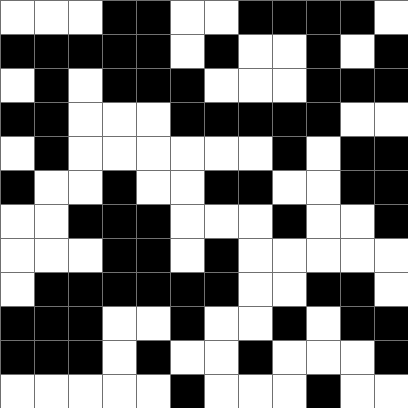[["white", "white", "white", "black", "black", "white", "white", "black", "black", "black", "black", "white"], ["black", "black", "black", "black", "black", "white", "black", "white", "white", "black", "white", "black"], ["white", "black", "white", "black", "black", "black", "white", "white", "white", "black", "black", "black"], ["black", "black", "white", "white", "white", "black", "black", "black", "black", "black", "white", "white"], ["white", "black", "white", "white", "white", "white", "white", "white", "black", "white", "black", "black"], ["black", "white", "white", "black", "white", "white", "black", "black", "white", "white", "black", "black"], ["white", "white", "black", "black", "black", "white", "white", "white", "black", "white", "white", "black"], ["white", "white", "white", "black", "black", "white", "black", "white", "white", "white", "white", "white"], ["white", "black", "black", "black", "black", "black", "black", "white", "white", "black", "black", "white"], ["black", "black", "black", "white", "white", "black", "white", "white", "black", "white", "black", "black"], ["black", "black", "black", "white", "black", "white", "white", "black", "white", "white", "white", "black"], ["white", "white", "white", "white", "white", "black", "white", "white", "white", "black", "white", "white"]]